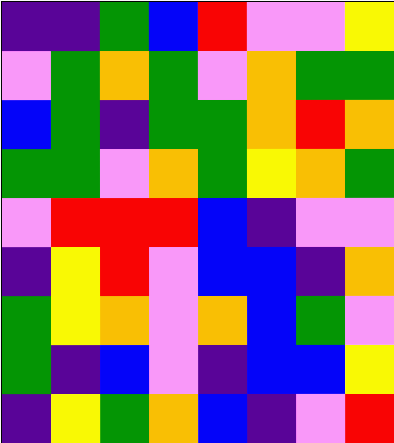[["indigo", "indigo", "green", "blue", "red", "violet", "violet", "yellow"], ["violet", "green", "orange", "green", "violet", "orange", "green", "green"], ["blue", "green", "indigo", "green", "green", "orange", "red", "orange"], ["green", "green", "violet", "orange", "green", "yellow", "orange", "green"], ["violet", "red", "red", "red", "blue", "indigo", "violet", "violet"], ["indigo", "yellow", "red", "violet", "blue", "blue", "indigo", "orange"], ["green", "yellow", "orange", "violet", "orange", "blue", "green", "violet"], ["green", "indigo", "blue", "violet", "indigo", "blue", "blue", "yellow"], ["indigo", "yellow", "green", "orange", "blue", "indigo", "violet", "red"]]